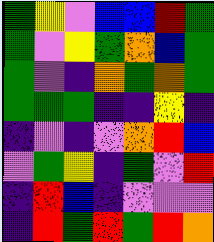[["green", "yellow", "violet", "blue", "blue", "red", "green"], ["green", "violet", "yellow", "green", "orange", "blue", "green"], ["green", "violet", "indigo", "orange", "green", "orange", "green"], ["green", "green", "green", "indigo", "indigo", "yellow", "indigo"], ["indigo", "violet", "indigo", "violet", "orange", "red", "blue"], ["violet", "green", "yellow", "indigo", "green", "violet", "red"], ["indigo", "red", "blue", "indigo", "violet", "violet", "violet"], ["indigo", "red", "green", "red", "green", "red", "orange"]]